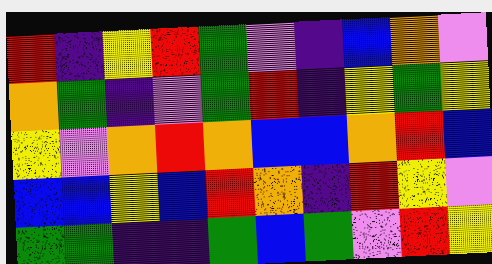[["red", "indigo", "yellow", "red", "green", "violet", "indigo", "blue", "orange", "violet"], ["orange", "green", "indigo", "violet", "green", "red", "indigo", "yellow", "green", "yellow"], ["yellow", "violet", "orange", "red", "orange", "blue", "blue", "orange", "red", "blue"], ["blue", "blue", "yellow", "blue", "red", "orange", "indigo", "red", "yellow", "violet"], ["green", "green", "indigo", "indigo", "green", "blue", "green", "violet", "red", "yellow"]]